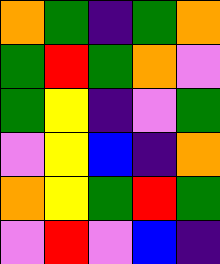[["orange", "green", "indigo", "green", "orange"], ["green", "red", "green", "orange", "violet"], ["green", "yellow", "indigo", "violet", "green"], ["violet", "yellow", "blue", "indigo", "orange"], ["orange", "yellow", "green", "red", "green"], ["violet", "red", "violet", "blue", "indigo"]]